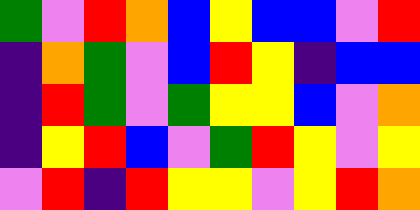[["green", "violet", "red", "orange", "blue", "yellow", "blue", "blue", "violet", "red"], ["indigo", "orange", "green", "violet", "blue", "red", "yellow", "indigo", "blue", "blue"], ["indigo", "red", "green", "violet", "green", "yellow", "yellow", "blue", "violet", "orange"], ["indigo", "yellow", "red", "blue", "violet", "green", "red", "yellow", "violet", "yellow"], ["violet", "red", "indigo", "red", "yellow", "yellow", "violet", "yellow", "red", "orange"]]